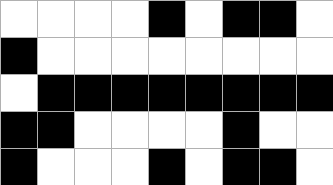[["white", "white", "white", "white", "black", "white", "black", "black", "white"], ["black", "white", "white", "white", "white", "white", "white", "white", "white"], ["white", "black", "black", "black", "black", "black", "black", "black", "black"], ["black", "black", "white", "white", "white", "white", "black", "white", "white"], ["black", "white", "white", "white", "black", "white", "black", "black", "white"]]